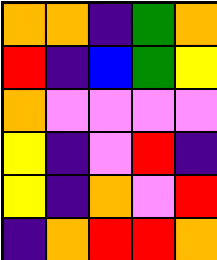[["orange", "orange", "indigo", "green", "orange"], ["red", "indigo", "blue", "green", "yellow"], ["orange", "violet", "violet", "violet", "violet"], ["yellow", "indigo", "violet", "red", "indigo"], ["yellow", "indigo", "orange", "violet", "red"], ["indigo", "orange", "red", "red", "orange"]]